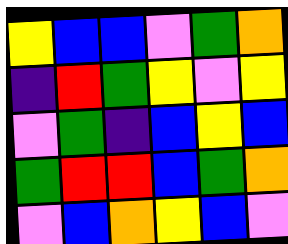[["yellow", "blue", "blue", "violet", "green", "orange"], ["indigo", "red", "green", "yellow", "violet", "yellow"], ["violet", "green", "indigo", "blue", "yellow", "blue"], ["green", "red", "red", "blue", "green", "orange"], ["violet", "blue", "orange", "yellow", "blue", "violet"]]